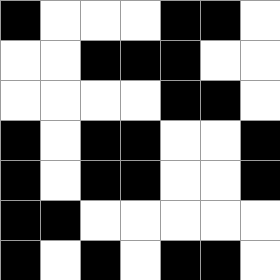[["black", "white", "white", "white", "black", "black", "white"], ["white", "white", "black", "black", "black", "white", "white"], ["white", "white", "white", "white", "black", "black", "white"], ["black", "white", "black", "black", "white", "white", "black"], ["black", "white", "black", "black", "white", "white", "black"], ["black", "black", "white", "white", "white", "white", "white"], ["black", "white", "black", "white", "black", "black", "white"]]